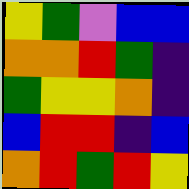[["yellow", "green", "violet", "blue", "blue"], ["orange", "orange", "red", "green", "indigo"], ["green", "yellow", "yellow", "orange", "indigo"], ["blue", "red", "red", "indigo", "blue"], ["orange", "red", "green", "red", "yellow"]]